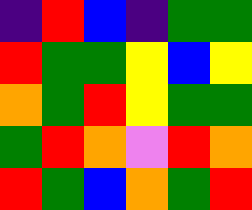[["indigo", "red", "blue", "indigo", "green", "green"], ["red", "green", "green", "yellow", "blue", "yellow"], ["orange", "green", "red", "yellow", "green", "green"], ["green", "red", "orange", "violet", "red", "orange"], ["red", "green", "blue", "orange", "green", "red"]]